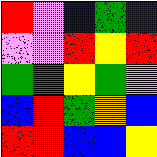[["red", "violet", "blue", "green", "indigo"], ["violet", "violet", "red", "yellow", "red"], ["green", "green", "yellow", "green", "violet"], ["blue", "red", "green", "orange", "blue"], ["red", "red", "blue", "blue", "yellow"]]